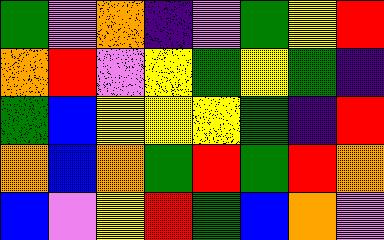[["green", "violet", "orange", "indigo", "violet", "green", "yellow", "red"], ["orange", "red", "violet", "yellow", "green", "yellow", "green", "indigo"], ["green", "blue", "yellow", "yellow", "yellow", "green", "indigo", "red"], ["orange", "blue", "orange", "green", "red", "green", "red", "orange"], ["blue", "violet", "yellow", "red", "green", "blue", "orange", "violet"]]